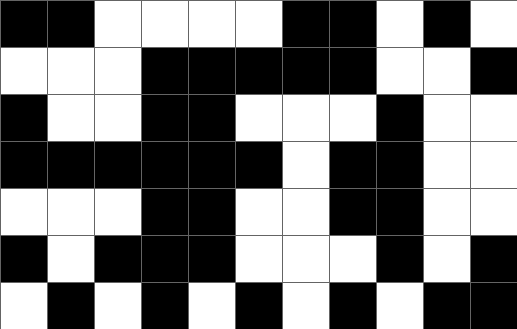[["black", "black", "white", "white", "white", "white", "black", "black", "white", "black", "white"], ["white", "white", "white", "black", "black", "black", "black", "black", "white", "white", "black"], ["black", "white", "white", "black", "black", "white", "white", "white", "black", "white", "white"], ["black", "black", "black", "black", "black", "black", "white", "black", "black", "white", "white"], ["white", "white", "white", "black", "black", "white", "white", "black", "black", "white", "white"], ["black", "white", "black", "black", "black", "white", "white", "white", "black", "white", "black"], ["white", "black", "white", "black", "white", "black", "white", "black", "white", "black", "black"]]